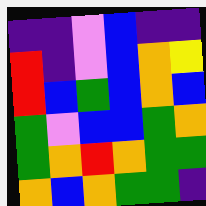[["indigo", "indigo", "violet", "blue", "indigo", "indigo"], ["red", "indigo", "violet", "blue", "orange", "yellow"], ["red", "blue", "green", "blue", "orange", "blue"], ["green", "violet", "blue", "blue", "green", "orange"], ["green", "orange", "red", "orange", "green", "green"], ["orange", "blue", "orange", "green", "green", "indigo"]]